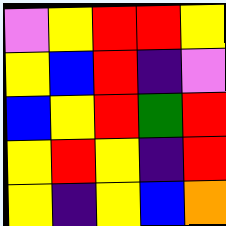[["violet", "yellow", "red", "red", "yellow"], ["yellow", "blue", "red", "indigo", "violet"], ["blue", "yellow", "red", "green", "red"], ["yellow", "red", "yellow", "indigo", "red"], ["yellow", "indigo", "yellow", "blue", "orange"]]